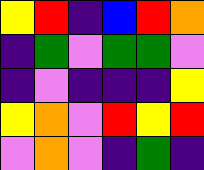[["yellow", "red", "indigo", "blue", "red", "orange"], ["indigo", "green", "violet", "green", "green", "violet"], ["indigo", "violet", "indigo", "indigo", "indigo", "yellow"], ["yellow", "orange", "violet", "red", "yellow", "red"], ["violet", "orange", "violet", "indigo", "green", "indigo"]]